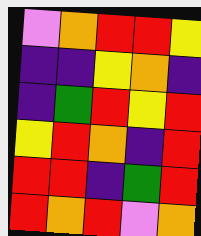[["violet", "orange", "red", "red", "yellow"], ["indigo", "indigo", "yellow", "orange", "indigo"], ["indigo", "green", "red", "yellow", "red"], ["yellow", "red", "orange", "indigo", "red"], ["red", "red", "indigo", "green", "red"], ["red", "orange", "red", "violet", "orange"]]